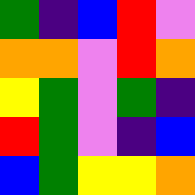[["green", "indigo", "blue", "red", "violet"], ["orange", "orange", "violet", "red", "orange"], ["yellow", "green", "violet", "green", "indigo"], ["red", "green", "violet", "indigo", "blue"], ["blue", "green", "yellow", "yellow", "orange"]]